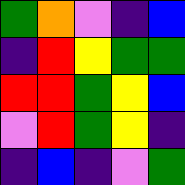[["green", "orange", "violet", "indigo", "blue"], ["indigo", "red", "yellow", "green", "green"], ["red", "red", "green", "yellow", "blue"], ["violet", "red", "green", "yellow", "indigo"], ["indigo", "blue", "indigo", "violet", "green"]]